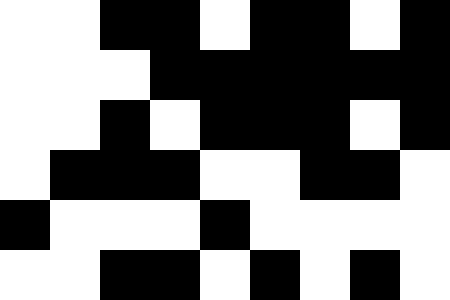[["white", "white", "black", "black", "white", "black", "black", "white", "black"], ["white", "white", "white", "black", "black", "black", "black", "black", "black"], ["white", "white", "black", "white", "black", "black", "black", "white", "black"], ["white", "black", "black", "black", "white", "white", "black", "black", "white"], ["black", "white", "white", "white", "black", "white", "white", "white", "white"], ["white", "white", "black", "black", "white", "black", "white", "black", "white"]]